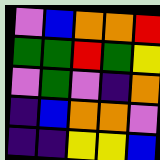[["violet", "blue", "orange", "orange", "red"], ["green", "green", "red", "green", "yellow"], ["violet", "green", "violet", "indigo", "orange"], ["indigo", "blue", "orange", "orange", "violet"], ["indigo", "indigo", "yellow", "yellow", "blue"]]